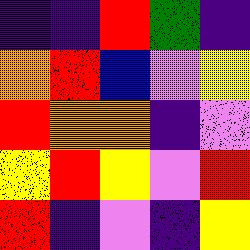[["indigo", "indigo", "red", "green", "indigo"], ["orange", "red", "blue", "violet", "yellow"], ["red", "orange", "orange", "indigo", "violet"], ["yellow", "red", "yellow", "violet", "red"], ["red", "indigo", "violet", "indigo", "yellow"]]